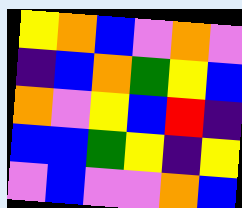[["yellow", "orange", "blue", "violet", "orange", "violet"], ["indigo", "blue", "orange", "green", "yellow", "blue"], ["orange", "violet", "yellow", "blue", "red", "indigo"], ["blue", "blue", "green", "yellow", "indigo", "yellow"], ["violet", "blue", "violet", "violet", "orange", "blue"]]